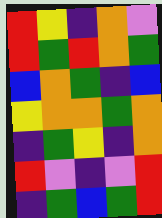[["red", "yellow", "indigo", "orange", "violet"], ["red", "green", "red", "orange", "green"], ["blue", "orange", "green", "indigo", "blue"], ["yellow", "orange", "orange", "green", "orange"], ["indigo", "green", "yellow", "indigo", "orange"], ["red", "violet", "indigo", "violet", "red"], ["indigo", "green", "blue", "green", "red"]]